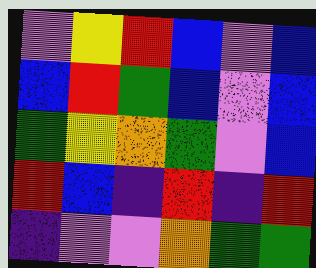[["violet", "yellow", "red", "blue", "violet", "blue"], ["blue", "red", "green", "blue", "violet", "blue"], ["green", "yellow", "orange", "green", "violet", "blue"], ["red", "blue", "indigo", "red", "indigo", "red"], ["indigo", "violet", "violet", "orange", "green", "green"]]